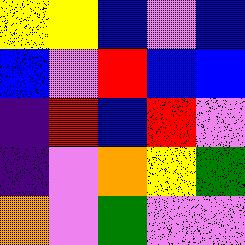[["yellow", "yellow", "blue", "violet", "blue"], ["blue", "violet", "red", "blue", "blue"], ["indigo", "red", "blue", "red", "violet"], ["indigo", "violet", "orange", "yellow", "green"], ["orange", "violet", "green", "violet", "violet"]]